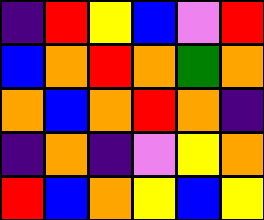[["indigo", "red", "yellow", "blue", "violet", "red"], ["blue", "orange", "red", "orange", "green", "orange"], ["orange", "blue", "orange", "red", "orange", "indigo"], ["indigo", "orange", "indigo", "violet", "yellow", "orange"], ["red", "blue", "orange", "yellow", "blue", "yellow"]]